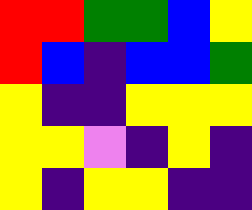[["red", "red", "green", "green", "blue", "yellow"], ["red", "blue", "indigo", "blue", "blue", "green"], ["yellow", "indigo", "indigo", "yellow", "yellow", "yellow"], ["yellow", "yellow", "violet", "indigo", "yellow", "indigo"], ["yellow", "indigo", "yellow", "yellow", "indigo", "indigo"]]